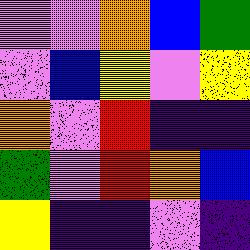[["violet", "violet", "orange", "blue", "green"], ["violet", "blue", "yellow", "violet", "yellow"], ["orange", "violet", "red", "indigo", "indigo"], ["green", "violet", "red", "orange", "blue"], ["yellow", "indigo", "indigo", "violet", "indigo"]]